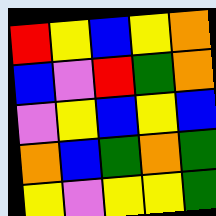[["red", "yellow", "blue", "yellow", "orange"], ["blue", "violet", "red", "green", "orange"], ["violet", "yellow", "blue", "yellow", "blue"], ["orange", "blue", "green", "orange", "green"], ["yellow", "violet", "yellow", "yellow", "green"]]